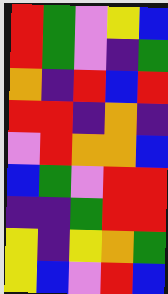[["red", "green", "violet", "yellow", "blue"], ["red", "green", "violet", "indigo", "green"], ["orange", "indigo", "red", "blue", "red"], ["red", "red", "indigo", "orange", "indigo"], ["violet", "red", "orange", "orange", "blue"], ["blue", "green", "violet", "red", "red"], ["indigo", "indigo", "green", "red", "red"], ["yellow", "indigo", "yellow", "orange", "green"], ["yellow", "blue", "violet", "red", "blue"]]